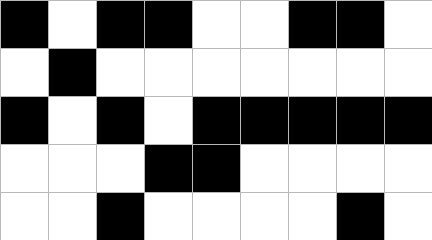[["black", "white", "black", "black", "white", "white", "black", "black", "white"], ["white", "black", "white", "white", "white", "white", "white", "white", "white"], ["black", "white", "black", "white", "black", "black", "black", "black", "black"], ["white", "white", "white", "black", "black", "white", "white", "white", "white"], ["white", "white", "black", "white", "white", "white", "white", "black", "white"]]